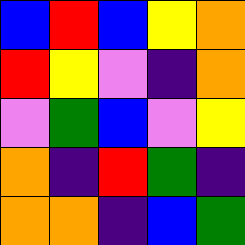[["blue", "red", "blue", "yellow", "orange"], ["red", "yellow", "violet", "indigo", "orange"], ["violet", "green", "blue", "violet", "yellow"], ["orange", "indigo", "red", "green", "indigo"], ["orange", "orange", "indigo", "blue", "green"]]